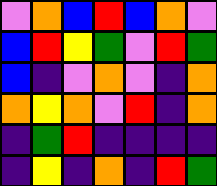[["violet", "orange", "blue", "red", "blue", "orange", "violet"], ["blue", "red", "yellow", "green", "violet", "red", "green"], ["blue", "indigo", "violet", "orange", "violet", "indigo", "orange"], ["orange", "yellow", "orange", "violet", "red", "indigo", "orange"], ["indigo", "green", "red", "indigo", "indigo", "indigo", "indigo"], ["indigo", "yellow", "indigo", "orange", "indigo", "red", "green"]]